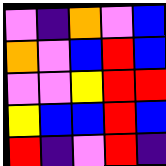[["violet", "indigo", "orange", "violet", "blue"], ["orange", "violet", "blue", "red", "blue"], ["violet", "violet", "yellow", "red", "red"], ["yellow", "blue", "blue", "red", "blue"], ["red", "indigo", "violet", "red", "indigo"]]